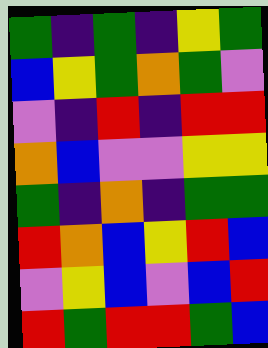[["green", "indigo", "green", "indigo", "yellow", "green"], ["blue", "yellow", "green", "orange", "green", "violet"], ["violet", "indigo", "red", "indigo", "red", "red"], ["orange", "blue", "violet", "violet", "yellow", "yellow"], ["green", "indigo", "orange", "indigo", "green", "green"], ["red", "orange", "blue", "yellow", "red", "blue"], ["violet", "yellow", "blue", "violet", "blue", "red"], ["red", "green", "red", "red", "green", "blue"]]